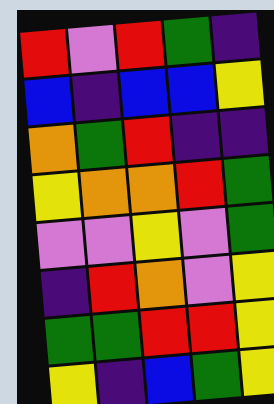[["red", "violet", "red", "green", "indigo"], ["blue", "indigo", "blue", "blue", "yellow"], ["orange", "green", "red", "indigo", "indigo"], ["yellow", "orange", "orange", "red", "green"], ["violet", "violet", "yellow", "violet", "green"], ["indigo", "red", "orange", "violet", "yellow"], ["green", "green", "red", "red", "yellow"], ["yellow", "indigo", "blue", "green", "yellow"]]